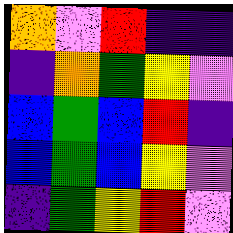[["orange", "violet", "red", "indigo", "indigo"], ["indigo", "orange", "green", "yellow", "violet"], ["blue", "green", "blue", "red", "indigo"], ["blue", "green", "blue", "yellow", "violet"], ["indigo", "green", "yellow", "red", "violet"]]